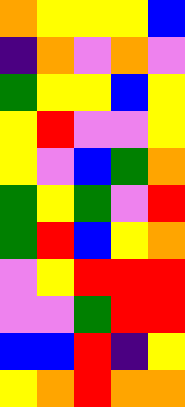[["orange", "yellow", "yellow", "yellow", "blue"], ["indigo", "orange", "violet", "orange", "violet"], ["green", "yellow", "yellow", "blue", "yellow"], ["yellow", "red", "violet", "violet", "yellow"], ["yellow", "violet", "blue", "green", "orange"], ["green", "yellow", "green", "violet", "red"], ["green", "red", "blue", "yellow", "orange"], ["violet", "yellow", "red", "red", "red"], ["violet", "violet", "green", "red", "red"], ["blue", "blue", "red", "indigo", "yellow"], ["yellow", "orange", "red", "orange", "orange"]]